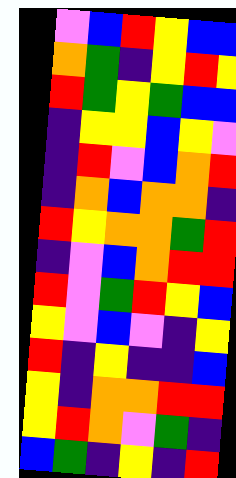[["violet", "blue", "red", "yellow", "blue", "blue"], ["orange", "green", "indigo", "yellow", "red", "yellow"], ["red", "green", "yellow", "green", "blue", "blue"], ["indigo", "yellow", "yellow", "blue", "yellow", "violet"], ["indigo", "red", "violet", "blue", "orange", "red"], ["indigo", "orange", "blue", "orange", "orange", "indigo"], ["red", "yellow", "orange", "orange", "green", "red"], ["indigo", "violet", "blue", "orange", "red", "red"], ["red", "violet", "green", "red", "yellow", "blue"], ["yellow", "violet", "blue", "violet", "indigo", "yellow"], ["red", "indigo", "yellow", "indigo", "indigo", "blue"], ["yellow", "indigo", "orange", "orange", "red", "red"], ["yellow", "red", "orange", "violet", "green", "indigo"], ["blue", "green", "indigo", "yellow", "indigo", "red"]]